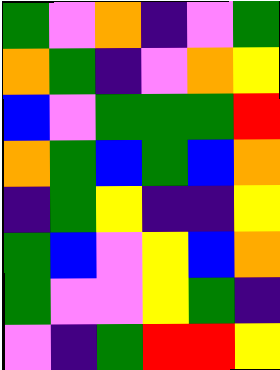[["green", "violet", "orange", "indigo", "violet", "green"], ["orange", "green", "indigo", "violet", "orange", "yellow"], ["blue", "violet", "green", "green", "green", "red"], ["orange", "green", "blue", "green", "blue", "orange"], ["indigo", "green", "yellow", "indigo", "indigo", "yellow"], ["green", "blue", "violet", "yellow", "blue", "orange"], ["green", "violet", "violet", "yellow", "green", "indigo"], ["violet", "indigo", "green", "red", "red", "yellow"]]